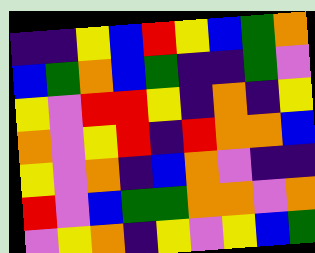[["indigo", "indigo", "yellow", "blue", "red", "yellow", "blue", "green", "orange"], ["blue", "green", "orange", "blue", "green", "indigo", "indigo", "green", "violet"], ["yellow", "violet", "red", "red", "yellow", "indigo", "orange", "indigo", "yellow"], ["orange", "violet", "yellow", "red", "indigo", "red", "orange", "orange", "blue"], ["yellow", "violet", "orange", "indigo", "blue", "orange", "violet", "indigo", "indigo"], ["red", "violet", "blue", "green", "green", "orange", "orange", "violet", "orange"], ["violet", "yellow", "orange", "indigo", "yellow", "violet", "yellow", "blue", "green"]]